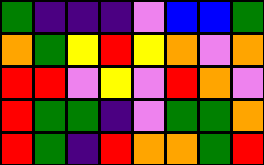[["green", "indigo", "indigo", "indigo", "violet", "blue", "blue", "green"], ["orange", "green", "yellow", "red", "yellow", "orange", "violet", "orange"], ["red", "red", "violet", "yellow", "violet", "red", "orange", "violet"], ["red", "green", "green", "indigo", "violet", "green", "green", "orange"], ["red", "green", "indigo", "red", "orange", "orange", "green", "red"]]